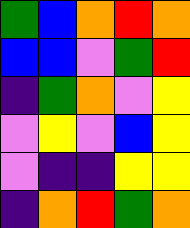[["green", "blue", "orange", "red", "orange"], ["blue", "blue", "violet", "green", "red"], ["indigo", "green", "orange", "violet", "yellow"], ["violet", "yellow", "violet", "blue", "yellow"], ["violet", "indigo", "indigo", "yellow", "yellow"], ["indigo", "orange", "red", "green", "orange"]]